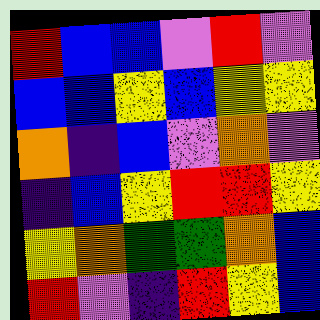[["red", "blue", "blue", "violet", "red", "violet"], ["blue", "blue", "yellow", "blue", "yellow", "yellow"], ["orange", "indigo", "blue", "violet", "orange", "violet"], ["indigo", "blue", "yellow", "red", "red", "yellow"], ["yellow", "orange", "green", "green", "orange", "blue"], ["red", "violet", "indigo", "red", "yellow", "blue"]]